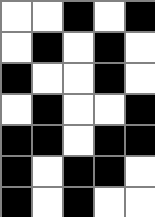[["white", "white", "black", "white", "black"], ["white", "black", "white", "black", "white"], ["black", "white", "white", "black", "white"], ["white", "black", "white", "white", "black"], ["black", "black", "white", "black", "black"], ["black", "white", "black", "black", "white"], ["black", "white", "black", "white", "white"]]